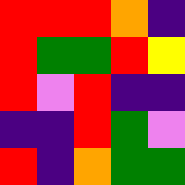[["red", "red", "red", "orange", "indigo"], ["red", "green", "green", "red", "yellow"], ["red", "violet", "red", "indigo", "indigo"], ["indigo", "indigo", "red", "green", "violet"], ["red", "indigo", "orange", "green", "green"]]